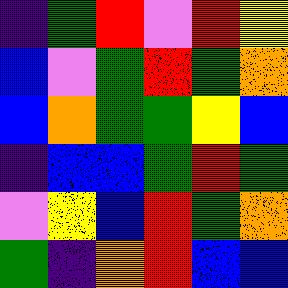[["indigo", "green", "red", "violet", "red", "yellow"], ["blue", "violet", "green", "red", "green", "orange"], ["blue", "orange", "green", "green", "yellow", "blue"], ["indigo", "blue", "blue", "green", "red", "green"], ["violet", "yellow", "blue", "red", "green", "orange"], ["green", "indigo", "orange", "red", "blue", "blue"]]